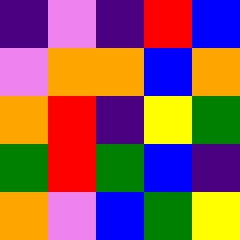[["indigo", "violet", "indigo", "red", "blue"], ["violet", "orange", "orange", "blue", "orange"], ["orange", "red", "indigo", "yellow", "green"], ["green", "red", "green", "blue", "indigo"], ["orange", "violet", "blue", "green", "yellow"]]